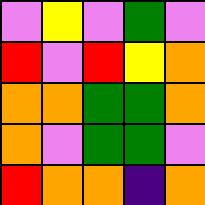[["violet", "yellow", "violet", "green", "violet"], ["red", "violet", "red", "yellow", "orange"], ["orange", "orange", "green", "green", "orange"], ["orange", "violet", "green", "green", "violet"], ["red", "orange", "orange", "indigo", "orange"]]